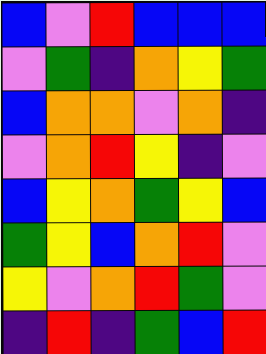[["blue", "violet", "red", "blue", "blue", "blue"], ["violet", "green", "indigo", "orange", "yellow", "green"], ["blue", "orange", "orange", "violet", "orange", "indigo"], ["violet", "orange", "red", "yellow", "indigo", "violet"], ["blue", "yellow", "orange", "green", "yellow", "blue"], ["green", "yellow", "blue", "orange", "red", "violet"], ["yellow", "violet", "orange", "red", "green", "violet"], ["indigo", "red", "indigo", "green", "blue", "red"]]